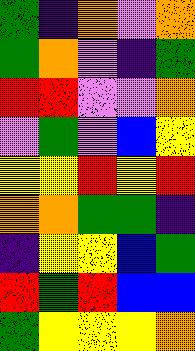[["green", "indigo", "orange", "violet", "orange"], ["green", "orange", "violet", "indigo", "green"], ["red", "red", "violet", "violet", "orange"], ["violet", "green", "violet", "blue", "yellow"], ["yellow", "yellow", "red", "yellow", "red"], ["orange", "orange", "green", "green", "indigo"], ["indigo", "yellow", "yellow", "blue", "green"], ["red", "green", "red", "blue", "blue"], ["green", "yellow", "yellow", "yellow", "orange"]]